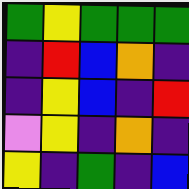[["green", "yellow", "green", "green", "green"], ["indigo", "red", "blue", "orange", "indigo"], ["indigo", "yellow", "blue", "indigo", "red"], ["violet", "yellow", "indigo", "orange", "indigo"], ["yellow", "indigo", "green", "indigo", "blue"]]